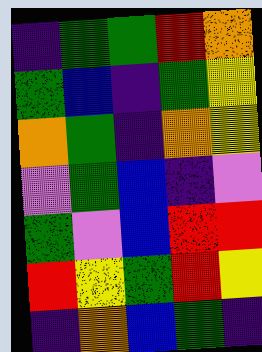[["indigo", "green", "green", "red", "orange"], ["green", "blue", "indigo", "green", "yellow"], ["orange", "green", "indigo", "orange", "yellow"], ["violet", "green", "blue", "indigo", "violet"], ["green", "violet", "blue", "red", "red"], ["red", "yellow", "green", "red", "yellow"], ["indigo", "orange", "blue", "green", "indigo"]]